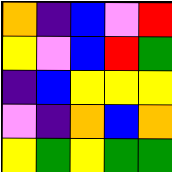[["orange", "indigo", "blue", "violet", "red"], ["yellow", "violet", "blue", "red", "green"], ["indigo", "blue", "yellow", "yellow", "yellow"], ["violet", "indigo", "orange", "blue", "orange"], ["yellow", "green", "yellow", "green", "green"]]